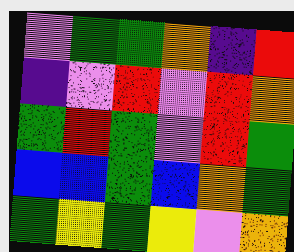[["violet", "green", "green", "orange", "indigo", "red"], ["indigo", "violet", "red", "violet", "red", "orange"], ["green", "red", "green", "violet", "red", "green"], ["blue", "blue", "green", "blue", "orange", "green"], ["green", "yellow", "green", "yellow", "violet", "orange"]]